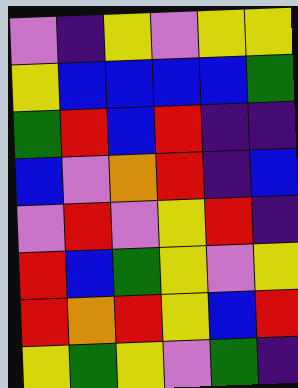[["violet", "indigo", "yellow", "violet", "yellow", "yellow"], ["yellow", "blue", "blue", "blue", "blue", "green"], ["green", "red", "blue", "red", "indigo", "indigo"], ["blue", "violet", "orange", "red", "indigo", "blue"], ["violet", "red", "violet", "yellow", "red", "indigo"], ["red", "blue", "green", "yellow", "violet", "yellow"], ["red", "orange", "red", "yellow", "blue", "red"], ["yellow", "green", "yellow", "violet", "green", "indigo"]]